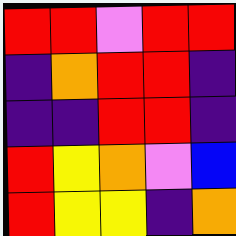[["red", "red", "violet", "red", "red"], ["indigo", "orange", "red", "red", "indigo"], ["indigo", "indigo", "red", "red", "indigo"], ["red", "yellow", "orange", "violet", "blue"], ["red", "yellow", "yellow", "indigo", "orange"]]